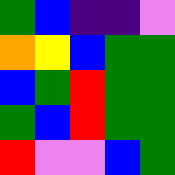[["green", "blue", "indigo", "indigo", "violet"], ["orange", "yellow", "blue", "green", "green"], ["blue", "green", "red", "green", "green"], ["green", "blue", "red", "green", "green"], ["red", "violet", "violet", "blue", "green"]]